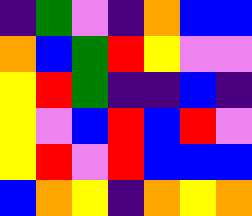[["indigo", "green", "violet", "indigo", "orange", "blue", "blue"], ["orange", "blue", "green", "red", "yellow", "violet", "violet"], ["yellow", "red", "green", "indigo", "indigo", "blue", "indigo"], ["yellow", "violet", "blue", "red", "blue", "red", "violet"], ["yellow", "red", "violet", "red", "blue", "blue", "blue"], ["blue", "orange", "yellow", "indigo", "orange", "yellow", "orange"]]